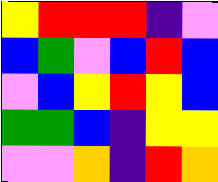[["yellow", "red", "red", "red", "indigo", "violet"], ["blue", "green", "violet", "blue", "red", "blue"], ["violet", "blue", "yellow", "red", "yellow", "blue"], ["green", "green", "blue", "indigo", "yellow", "yellow"], ["violet", "violet", "orange", "indigo", "red", "orange"]]